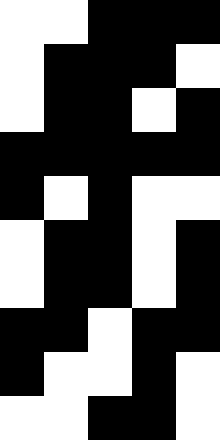[["white", "white", "black", "black", "black"], ["white", "black", "black", "black", "white"], ["white", "black", "black", "white", "black"], ["black", "black", "black", "black", "black"], ["black", "white", "black", "white", "white"], ["white", "black", "black", "white", "black"], ["white", "black", "black", "white", "black"], ["black", "black", "white", "black", "black"], ["black", "white", "white", "black", "white"], ["white", "white", "black", "black", "white"]]